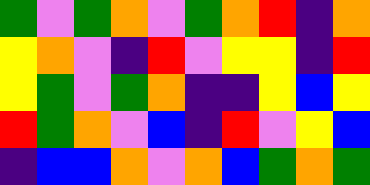[["green", "violet", "green", "orange", "violet", "green", "orange", "red", "indigo", "orange"], ["yellow", "orange", "violet", "indigo", "red", "violet", "yellow", "yellow", "indigo", "red"], ["yellow", "green", "violet", "green", "orange", "indigo", "indigo", "yellow", "blue", "yellow"], ["red", "green", "orange", "violet", "blue", "indigo", "red", "violet", "yellow", "blue"], ["indigo", "blue", "blue", "orange", "violet", "orange", "blue", "green", "orange", "green"]]